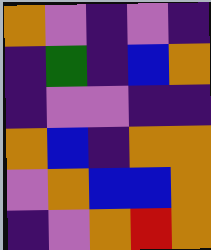[["orange", "violet", "indigo", "violet", "indigo"], ["indigo", "green", "indigo", "blue", "orange"], ["indigo", "violet", "violet", "indigo", "indigo"], ["orange", "blue", "indigo", "orange", "orange"], ["violet", "orange", "blue", "blue", "orange"], ["indigo", "violet", "orange", "red", "orange"]]